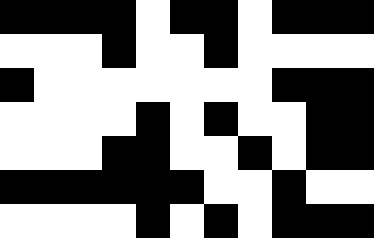[["black", "black", "black", "black", "white", "black", "black", "white", "black", "black", "black"], ["white", "white", "white", "black", "white", "white", "black", "white", "white", "white", "white"], ["black", "white", "white", "white", "white", "white", "white", "white", "black", "black", "black"], ["white", "white", "white", "white", "black", "white", "black", "white", "white", "black", "black"], ["white", "white", "white", "black", "black", "white", "white", "black", "white", "black", "black"], ["black", "black", "black", "black", "black", "black", "white", "white", "black", "white", "white"], ["white", "white", "white", "white", "black", "white", "black", "white", "black", "black", "black"]]